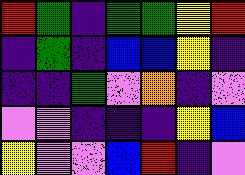[["red", "green", "indigo", "green", "green", "yellow", "red"], ["indigo", "green", "indigo", "blue", "blue", "yellow", "indigo"], ["indigo", "indigo", "green", "violet", "orange", "indigo", "violet"], ["violet", "violet", "indigo", "indigo", "indigo", "yellow", "blue"], ["yellow", "violet", "violet", "blue", "red", "indigo", "violet"]]